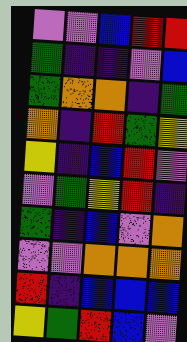[["violet", "violet", "blue", "red", "red"], ["green", "indigo", "indigo", "violet", "blue"], ["green", "orange", "orange", "indigo", "green"], ["orange", "indigo", "red", "green", "yellow"], ["yellow", "indigo", "blue", "red", "violet"], ["violet", "green", "yellow", "red", "indigo"], ["green", "indigo", "blue", "violet", "orange"], ["violet", "violet", "orange", "orange", "orange"], ["red", "indigo", "blue", "blue", "blue"], ["yellow", "green", "red", "blue", "violet"]]